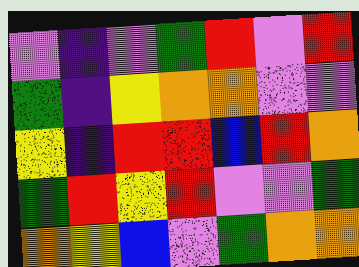[["violet", "indigo", "violet", "green", "red", "violet", "red"], ["green", "indigo", "yellow", "orange", "orange", "violet", "violet"], ["yellow", "indigo", "red", "red", "blue", "red", "orange"], ["green", "red", "yellow", "red", "violet", "violet", "green"], ["orange", "yellow", "blue", "violet", "green", "orange", "orange"]]